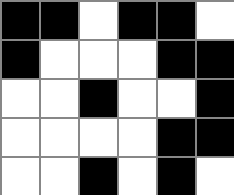[["black", "black", "white", "black", "black", "white"], ["black", "white", "white", "white", "black", "black"], ["white", "white", "black", "white", "white", "black"], ["white", "white", "white", "white", "black", "black"], ["white", "white", "black", "white", "black", "white"]]